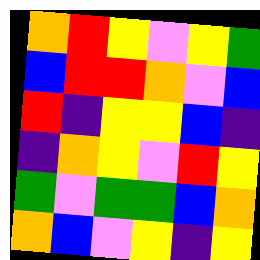[["orange", "red", "yellow", "violet", "yellow", "green"], ["blue", "red", "red", "orange", "violet", "blue"], ["red", "indigo", "yellow", "yellow", "blue", "indigo"], ["indigo", "orange", "yellow", "violet", "red", "yellow"], ["green", "violet", "green", "green", "blue", "orange"], ["orange", "blue", "violet", "yellow", "indigo", "yellow"]]